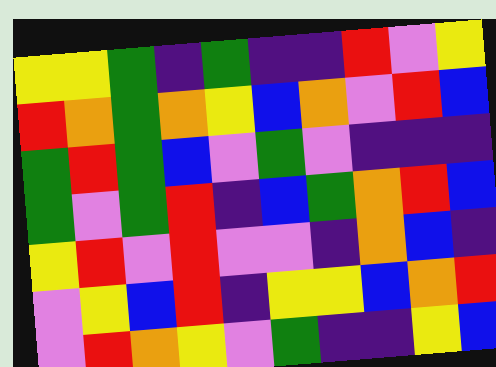[["yellow", "yellow", "green", "indigo", "green", "indigo", "indigo", "red", "violet", "yellow"], ["red", "orange", "green", "orange", "yellow", "blue", "orange", "violet", "red", "blue"], ["green", "red", "green", "blue", "violet", "green", "violet", "indigo", "indigo", "indigo"], ["green", "violet", "green", "red", "indigo", "blue", "green", "orange", "red", "blue"], ["yellow", "red", "violet", "red", "violet", "violet", "indigo", "orange", "blue", "indigo"], ["violet", "yellow", "blue", "red", "indigo", "yellow", "yellow", "blue", "orange", "red"], ["violet", "red", "orange", "yellow", "violet", "green", "indigo", "indigo", "yellow", "blue"]]